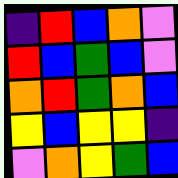[["indigo", "red", "blue", "orange", "violet"], ["red", "blue", "green", "blue", "violet"], ["orange", "red", "green", "orange", "blue"], ["yellow", "blue", "yellow", "yellow", "indigo"], ["violet", "orange", "yellow", "green", "blue"]]